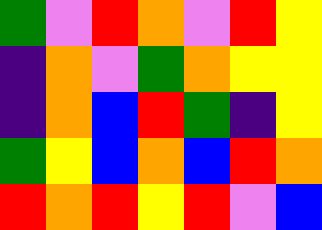[["green", "violet", "red", "orange", "violet", "red", "yellow"], ["indigo", "orange", "violet", "green", "orange", "yellow", "yellow"], ["indigo", "orange", "blue", "red", "green", "indigo", "yellow"], ["green", "yellow", "blue", "orange", "blue", "red", "orange"], ["red", "orange", "red", "yellow", "red", "violet", "blue"]]